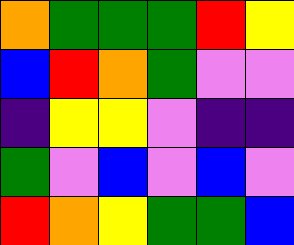[["orange", "green", "green", "green", "red", "yellow"], ["blue", "red", "orange", "green", "violet", "violet"], ["indigo", "yellow", "yellow", "violet", "indigo", "indigo"], ["green", "violet", "blue", "violet", "blue", "violet"], ["red", "orange", "yellow", "green", "green", "blue"]]